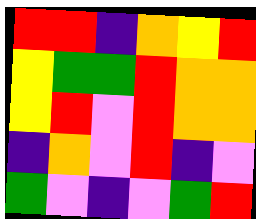[["red", "red", "indigo", "orange", "yellow", "red"], ["yellow", "green", "green", "red", "orange", "orange"], ["yellow", "red", "violet", "red", "orange", "orange"], ["indigo", "orange", "violet", "red", "indigo", "violet"], ["green", "violet", "indigo", "violet", "green", "red"]]